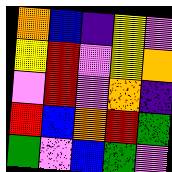[["orange", "blue", "indigo", "yellow", "violet"], ["yellow", "red", "violet", "yellow", "orange"], ["violet", "red", "violet", "orange", "indigo"], ["red", "blue", "orange", "red", "green"], ["green", "violet", "blue", "green", "violet"]]